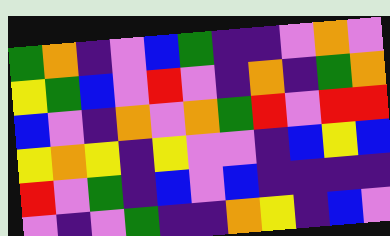[["green", "orange", "indigo", "violet", "blue", "green", "indigo", "indigo", "violet", "orange", "violet"], ["yellow", "green", "blue", "violet", "red", "violet", "indigo", "orange", "indigo", "green", "orange"], ["blue", "violet", "indigo", "orange", "violet", "orange", "green", "red", "violet", "red", "red"], ["yellow", "orange", "yellow", "indigo", "yellow", "violet", "violet", "indigo", "blue", "yellow", "blue"], ["red", "violet", "green", "indigo", "blue", "violet", "blue", "indigo", "indigo", "indigo", "indigo"], ["violet", "indigo", "violet", "green", "indigo", "indigo", "orange", "yellow", "indigo", "blue", "violet"]]